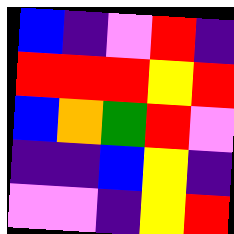[["blue", "indigo", "violet", "red", "indigo"], ["red", "red", "red", "yellow", "red"], ["blue", "orange", "green", "red", "violet"], ["indigo", "indigo", "blue", "yellow", "indigo"], ["violet", "violet", "indigo", "yellow", "red"]]